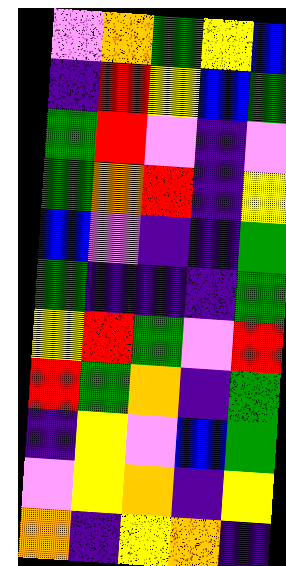[["violet", "orange", "green", "yellow", "blue"], ["indigo", "red", "yellow", "blue", "green"], ["green", "red", "violet", "indigo", "violet"], ["green", "orange", "red", "indigo", "yellow"], ["blue", "violet", "indigo", "indigo", "green"], ["green", "indigo", "indigo", "indigo", "green"], ["yellow", "red", "green", "violet", "red"], ["red", "green", "orange", "indigo", "green"], ["indigo", "yellow", "violet", "blue", "green"], ["violet", "yellow", "orange", "indigo", "yellow"], ["orange", "indigo", "yellow", "orange", "indigo"]]